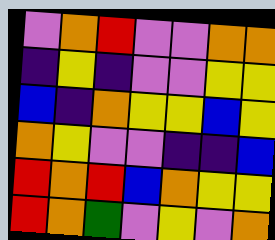[["violet", "orange", "red", "violet", "violet", "orange", "orange"], ["indigo", "yellow", "indigo", "violet", "violet", "yellow", "yellow"], ["blue", "indigo", "orange", "yellow", "yellow", "blue", "yellow"], ["orange", "yellow", "violet", "violet", "indigo", "indigo", "blue"], ["red", "orange", "red", "blue", "orange", "yellow", "yellow"], ["red", "orange", "green", "violet", "yellow", "violet", "orange"]]